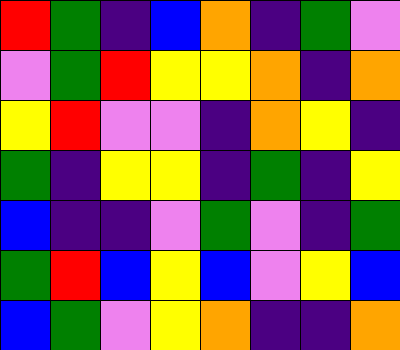[["red", "green", "indigo", "blue", "orange", "indigo", "green", "violet"], ["violet", "green", "red", "yellow", "yellow", "orange", "indigo", "orange"], ["yellow", "red", "violet", "violet", "indigo", "orange", "yellow", "indigo"], ["green", "indigo", "yellow", "yellow", "indigo", "green", "indigo", "yellow"], ["blue", "indigo", "indigo", "violet", "green", "violet", "indigo", "green"], ["green", "red", "blue", "yellow", "blue", "violet", "yellow", "blue"], ["blue", "green", "violet", "yellow", "orange", "indigo", "indigo", "orange"]]